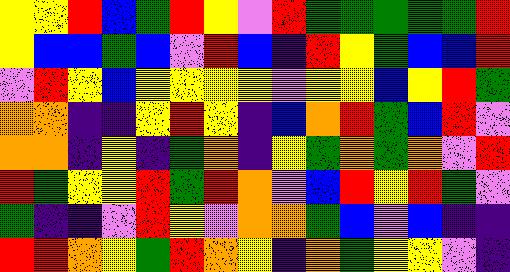[["yellow", "yellow", "red", "blue", "green", "red", "yellow", "violet", "red", "green", "green", "green", "green", "green", "red"], ["yellow", "blue", "blue", "green", "blue", "violet", "red", "blue", "indigo", "red", "yellow", "green", "blue", "blue", "red"], ["violet", "red", "yellow", "blue", "yellow", "yellow", "yellow", "yellow", "violet", "yellow", "yellow", "blue", "yellow", "red", "green"], ["orange", "orange", "indigo", "indigo", "yellow", "red", "yellow", "indigo", "blue", "orange", "red", "green", "blue", "red", "violet"], ["orange", "orange", "indigo", "yellow", "indigo", "green", "orange", "indigo", "yellow", "green", "orange", "green", "orange", "violet", "red"], ["red", "green", "yellow", "yellow", "red", "green", "red", "orange", "violet", "blue", "red", "yellow", "red", "green", "violet"], ["green", "indigo", "indigo", "violet", "red", "yellow", "violet", "orange", "orange", "green", "blue", "violet", "blue", "indigo", "indigo"], ["red", "red", "orange", "yellow", "green", "red", "orange", "yellow", "indigo", "orange", "green", "yellow", "yellow", "violet", "indigo"]]